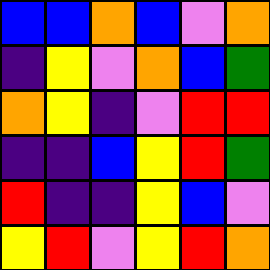[["blue", "blue", "orange", "blue", "violet", "orange"], ["indigo", "yellow", "violet", "orange", "blue", "green"], ["orange", "yellow", "indigo", "violet", "red", "red"], ["indigo", "indigo", "blue", "yellow", "red", "green"], ["red", "indigo", "indigo", "yellow", "blue", "violet"], ["yellow", "red", "violet", "yellow", "red", "orange"]]